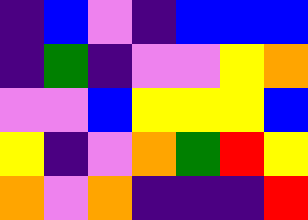[["indigo", "blue", "violet", "indigo", "blue", "blue", "blue"], ["indigo", "green", "indigo", "violet", "violet", "yellow", "orange"], ["violet", "violet", "blue", "yellow", "yellow", "yellow", "blue"], ["yellow", "indigo", "violet", "orange", "green", "red", "yellow"], ["orange", "violet", "orange", "indigo", "indigo", "indigo", "red"]]